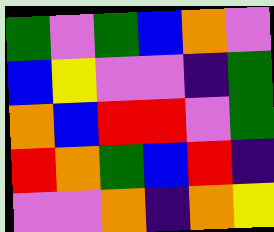[["green", "violet", "green", "blue", "orange", "violet"], ["blue", "yellow", "violet", "violet", "indigo", "green"], ["orange", "blue", "red", "red", "violet", "green"], ["red", "orange", "green", "blue", "red", "indigo"], ["violet", "violet", "orange", "indigo", "orange", "yellow"]]